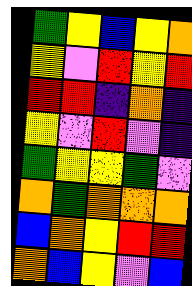[["green", "yellow", "blue", "yellow", "orange"], ["yellow", "violet", "red", "yellow", "red"], ["red", "red", "indigo", "orange", "indigo"], ["yellow", "violet", "red", "violet", "indigo"], ["green", "yellow", "yellow", "green", "violet"], ["orange", "green", "orange", "orange", "orange"], ["blue", "orange", "yellow", "red", "red"], ["orange", "blue", "yellow", "violet", "blue"]]